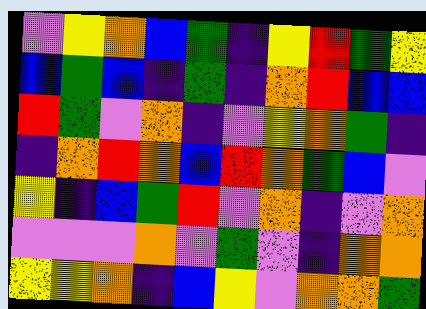[["violet", "yellow", "orange", "blue", "green", "indigo", "yellow", "red", "green", "yellow"], ["blue", "green", "blue", "indigo", "green", "indigo", "orange", "red", "blue", "blue"], ["red", "green", "violet", "orange", "indigo", "violet", "yellow", "orange", "green", "indigo"], ["indigo", "orange", "red", "orange", "blue", "red", "orange", "green", "blue", "violet"], ["yellow", "indigo", "blue", "green", "red", "violet", "orange", "indigo", "violet", "orange"], ["violet", "violet", "violet", "orange", "violet", "green", "violet", "indigo", "orange", "orange"], ["yellow", "yellow", "orange", "indigo", "blue", "yellow", "violet", "orange", "orange", "green"]]